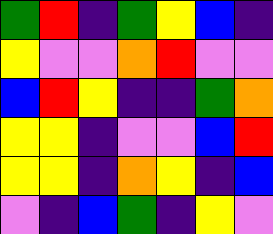[["green", "red", "indigo", "green", "yellow", "blue", "indigo"], ["yellow", "violet", "violet", "orange", "red", "violet", "violet"], ["blue", "red", "yellow", "indigo", "indigo", "green", "orange"], ["yellow", "yellow", "indigo", "violet", "violet", "blue", "red"], ["yellow", "yellow", "indigo", "orange", "yellow", "indigo", "blue"], ["violet", "indigo", "blue", "green", "indigo", "yellow", "violet"]]